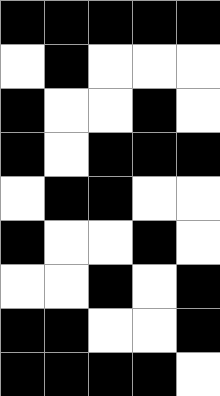[["black", "black", "black", "black", "black"], ["white", "black", "white", "white", "white"], ["black", "white", "white", "black", "white"], ["black", "white", "black", "black", "black"], ["white", "black", "black", "white", "white"], ["black", "white", "white", "black", "white"], ["white", "white", "black", "white", "black"], ["black", "black", "white", "white", "black"], ["black", "black", "black", "black", "white"]]